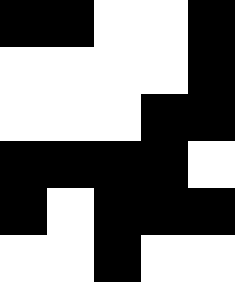[["black", "black", "white", "white", "black"], ["white", "white", "white", "white", "black"], ["white", "white", "white", "black", "black"], ["black", "black", "black", "black", "white"], ["black", "white", "black", "black", "black"], ["white", "white", "black", "white", "white"]]